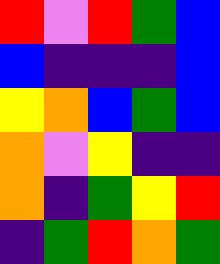[["red", "violet", "red", "green", "blue"], ["blue", "indigo", "indigo", "indigo", "blue"], ["yellow", "orange", "blue", "green", "blue"], ["orange", "violet", "yellow", "indigo", "indigo"], ["orange", "indigo", "green", "yellow", "red"], ["indigo", "green", "red", "orange", "green"]]